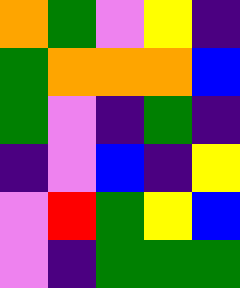[["orange", "green", "violet", "yellow", "indigo"], ["green", "orange", "orange", "orange", "blue"], ["green", "violet", "indigo", "green", "indigo"], ["indigo", "violet", "blue", "indigo", "yellow"], ["violet", "red", "green", "yellow", "blue"], ["violet", "indigo", "green", "green", "green"]]